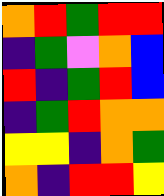[["orange", "red", "green", "red", "red"], ["indigo", "green", "violet", "orange", "blue"], ["red", "indigo", "green", "red", "blue"], ["indigo", "green", "red", "orange", "orange"], ["yellow", "yellow", "indigo", "orange", "green"], ["orange", "indigo", "red", "red", "yellow"]]